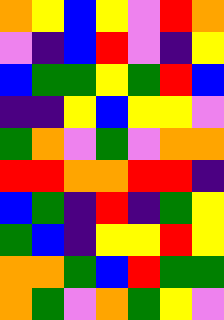[["orange", "yellow", "blue", "yellow", "violet", "red", "orange"], ["violet", "indigo", "blue", "red", "violet", "indigo", "yellow"], ["blue", "green", "green", "yellow", "green", "red", "blue"], ["indigo", "indigo", "yellow", "blue", "yellow", "yellow", "violet"], ["green", "orange", "violet", "green", "violet", "orange", "orange"], ["red", "red", "orange", "orange", "red", "red", "indigo"], ["blue", "green", "indigo", "red", "indigo", "green", "yellow"], ["green", "blue", "indigo", "yellow", "yellow", "red", "yellow"], ["orange", "orange", "green", "blue", "red", "green", "green"], ["orange", "green", "violet", "orange", "green", "yellow", "violet"]]